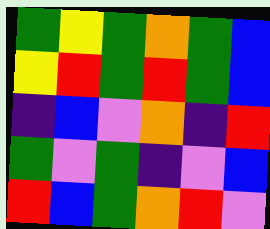[["green", "yellow", "green", "orange", "green", "blue"], ["yellow", "red", "green", "red", "green", "blue"], ["indigo", "blue", "violet", "orange", "indigo", "red"], ["green", "violet", "green", "indigo", "violet", "blue"], ["red", "blue", "green", "orange", "red", "violet"]]